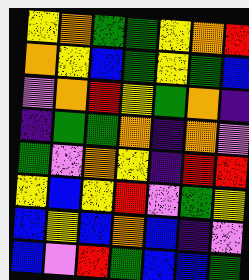[["yellow", "orange", "green", "green", "yellow", "orange", "red"], ["orange", "yellow", "blue", "green", "yellow", "green", "blue"], ["violet", "orange", "red", "yellow", "green", "orange", "indigo"], ["indigo", "green", "green", "orange", "indigo", "orange", "violet"], ["green", "violet", "orange", "yellow", "indigo", "red", "red"], ["yellow", "blue", "yellow", "red", "violet", "green", "yellow"], ["blue", "yellow", "blue", "orange", "blue", "indigo", "violet"], ["blue", "violet", "red", "green", "blue", "blue", "green"]]